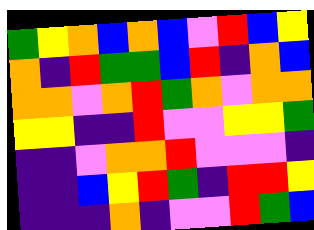[["green", "yellow", "orange", "blue", "orange", "blue", "violet", "red", "blue", "yellow"], ["orange", "indigo", "red", "green", "green", "blue", "red", "indigo", "orange", "blue"], ["orange", "orange", "violet", "orange", "red", "green", "orange", "violet", "orange", "orange"], ["yellow", "yellow", "indigo", "indigo", "red", "violet", "violet", "yellow", "yellow", "green"], ["indigo", "indigo", "violet", "orange", "orange", "red", "violet", "violet", "violet", "indigo"], ["indigo", "indigo", "blue", "yellow", "red", "green", "indigo", "red", "red", "yellow"], ["indigo", "indigo", "indigo", "orange", "indigo", "violet", "violet", "red", "green", "blue"]]